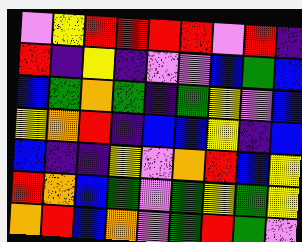[["violet", "yellow", "red", "red", "red", "red", "violet", "red", "indigo"], ["red", "indigo", "yellow", "indigo", "violet", "violet", "blue", "green", "blue"], ["blue", "green", "orange", "green", "indigo", "green", "yellow", "violet", "blue"], ["yellow", "orange", "red", "indigo", "blue", "blue", "yellow", "indigo", "blue"], ["blue", "indigo", "indigo", "yellow", "violet", "orange", "red", "blue", "yellow"], ["red", "orange", "blue", "green", "violet", "green", "yellow", "green", "yellow"], ["orange", "red", "blue", "orange", "violet", "green", "red", "green", "violet"]]